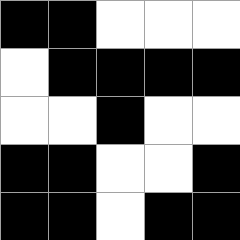[["black", "black", "white", "white", "white"], ["white", "black", "black", "black", "black"], ["white", "white", "black", "white", "white"], ["black", "black", "white", "white", "black"], ["black", "black", "white", "black", "black"]]